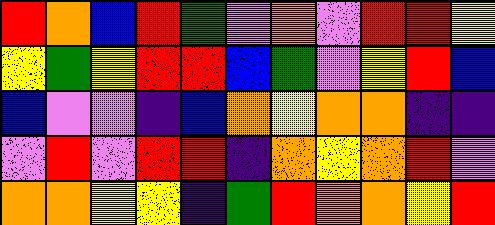[["red", "orange", "blue", "red", "green", "violet", "orange", "violet", "red", "red", "yellow"], ["yellow", "green", "yellow", "red", "red", "blue", "green", "violet", "yellow", "red", "blue"], ["blue", "violet", "violet", "indigo", "blue", "orange", "yellow", "orange", "orange", "indigo", "indigo"], ["violet", "red", "violet", "red", "red", "indigo", "orange", "yellow", "orange", "red", "violet"], ["orange", "orange", "yellow", "yellow", "indigo", "green", "red", "orange", "orange", "yellow", "red"]]